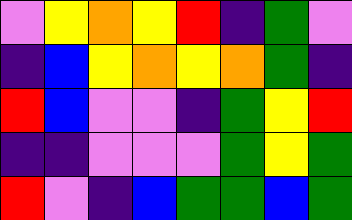[["violet", "yellow", "orange", "yellow", "red", "indigo", "green", "violet"], ["indigo", "blue", "yellow", "orange", "yellow", "orange", "green", "indigo"], ["red", "blue", "violet", "violet", "indigo", "green", "yellow", "red"], ["indigo", "indigo", "violet", "violet", "violet", "green", "yellow", "green"], ["red", "violet", "indigo", "blue", "green", "green", "blue", "green"]]